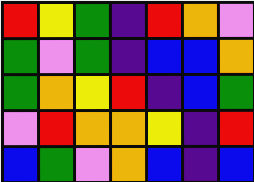[["red", "yellow", "green", "indigo", "red", "orange", "violet"], ["green", "violet", "green", "indigo", "blue", "blue", "orange"], ["green", "orange", "yellow", "red", "indigo", "blue", "green"], ["violet", "red", "orange", "orange", "yellow", "indigo", "red"], ["blue", "green", "violet", "orange", "blue", "indigo", "blue"]]